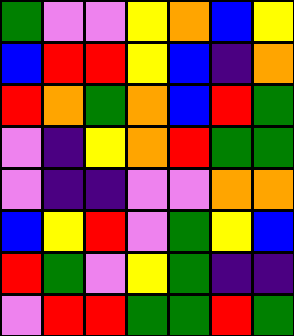[["green", "violet", "violet", "yellow", "orange", "blue", "yellow"], ["blue", "red", "red", "yellow", "blue", "indigo", "orange"], ["red", "orange", "green", "orange", "blue", "red", "green"], ["violet", "indigo", "yellow", "orange", "red", "green", "green"], ["violet", "indigo", "indigo", "violet", "violet", "orange", "orange"], ["blue", "yellow", "red", "violet", "green", "yellow", "blue"], ["red", "green", "violet", "yellow", "green", "indigo", "indigo"], ["violet", "red", "red", "green", "green", "red", "green"]]